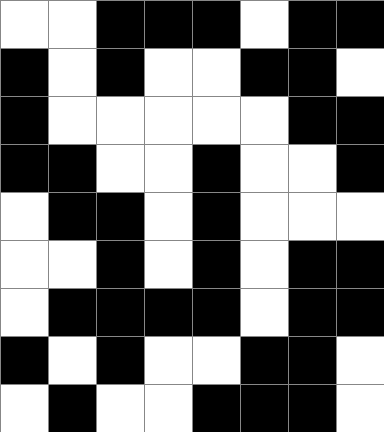[["white", "white", "black", "black", "black", "white", "black", "black"], ["black", "white", "black", "white", "white", "black", "black", "white"], ["black", "white", "white", "white", "white", "white", "black", "black"], ["black", "black", "white", "white", "black", "white", "white", "black"], ["white", "black", "black", "white", "black", "white", "white", "white"], ["white", "white", "black", "white", "black", "white", "black", "black"], ["white", "black", "black", "black", "black", "white", "black", "black"], ["black", "white", "black", "white", "white", "black", "black", "white"], ["white", "black", "white", "white", "black", "black", "black", "white"]]